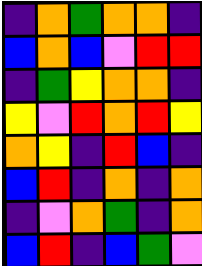[["indigo", "orange", "green", "orange", "orange", "indigo"], ["blue", "orange", "blue", "violet", "red", "red"], ["indigo", "green", "yellow", "orange", "orange", "indigo"], ["yellow", "violet", "red", "orange", "red", "yellow"], ["orange", "yellow", "indigo", "red", "blue", "indigo"], ["blue", "red", "indigo", "orange", "indigo", "orange"], ["indigo", "violet", "orange", "green", "indigo", "orange"], ["blue", "red", "indigo", "blue", "green", "violet"]]